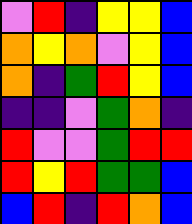[["violet", "red", "indigo", "yellow", "yellow", "blue"], ["orange", "yellow", "orange", "violet", "yellow", "blue"], ["orange", "indigo", "green", "red", "yellow", "blue"], ["indigo", "indigo", "violet", "green", "orange", "indigo"], ["red", "violet", "violet", "green", "red", "red"], ["red", "yellow", "red", "green", "green", "blue"], ["blue", "red", "indigo", "red", "orange", "blue"]]